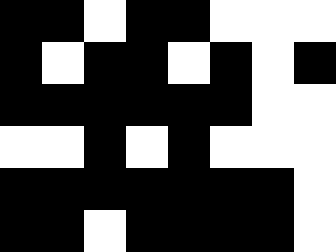[["black", "black", "white", "black", "black", "white", "white", "white"], ["black", "white", "black", "black", "white", "black", "white", "black"], ["black", "black", "black", "black", "black", "black", "white", "white"], ["white", "white", "black", "white", "black", "white", "white", "white"], ["black", "black", "black", "black", "black", "black", "black", "white"], ["black", "black", "white", "black", "black", "black", "black", "white"]]